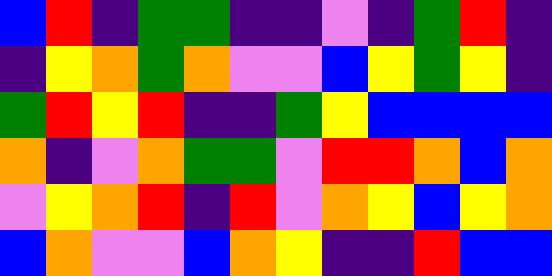[["blue", "red", "indigo", "green", "green", "indigo", "indigo", "violet", "indigo", "green", "red", "indigo"], ["indigo", "yellow", "orange", "green", "orange", "violet", "violet", "blue", "yellow", "green", "yellow", "indigo"], ["green", "red", "yellow", "red", "indigo", "indigo", "green", "yellow", "blue", "blue", "blue", "blue"], ["orange", "indigo", "violet", "orange", "green", "green", "violet", "red", "red", "orange", "blue", "orange"], ["violet", "yellow", "orange", "red", "indigo", "red", "violet", "orange", "yellow", "blue", "yellow", "orange"], ["blue", "orange", "violet", "violet", "blue", "orange", "yellow", "indigo", "indigo", "red", "blue", "blue"]]